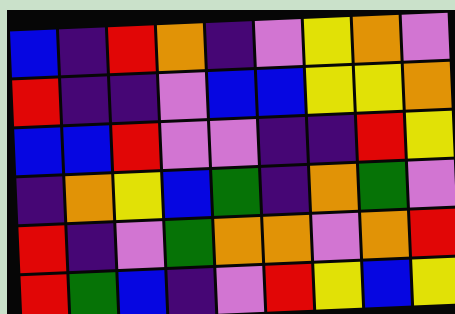[["blue", "indigo", "red", "orange", "indigo", "violet", "yellow", "orange", "violet"], ["red", "indigo", "indigo", "violet", "blue", "blue", "yellow", "yellow", "orange"], ["blue", "blue", "red", "violet", "violet", "indigo", "indigo", "red", "yellow"], ["indigo", "orange", "yellow", "blue", "green", "indigo", "orange", "green", "violet"], ["red", "indigo", "violet", "green", "orange", "orange", "violet", "orange", "red"], ["red", "green", "blue", "indigo", "violet", "red", "yellow", "blue", "yellow"]]